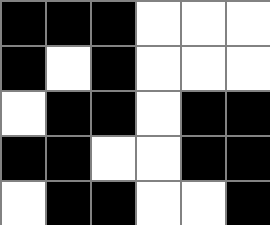[["black", "black", "black", "white", "white", "white"], ["black", "white", "black", "white", "white", "white"], ["white", "black", "black", "white", "black", "black"], ["black", "black", "white", "white", "black", "black"], ["white", "black", "black", "white", "white", "black"]]